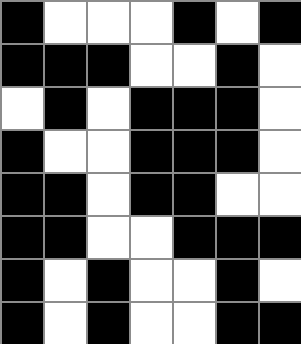[["black", "white", "white", "white", "black", "white", "black"], ["black", "black", "black", "white", "white", "black", "white"], ["white", "black", "white", "black", "black", "black", "white"], ["black", "white", "white", "black", "black", "black", "white"], ["black", "black", "white", "black", "black", "white", "white"], ["black", "black", "white", "white", "black", "black", "black"], ["black", "white", "black", "white", "white", "black", "white"], ["black", "white", "black", "white", "white", "black", "black"]]